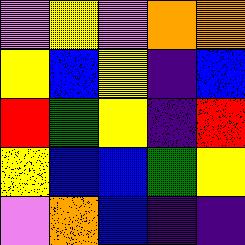[["violet", "yellow", "violet", "orange", "orange"], ["yellow", "blue", "yellow", "indigo", "blue"], ["red", "green", "yellow", "indigo", "red"], ["yellow", "blue", "blue", "green", "yellow"], ["violet", "orange", "blue", "indigo", "indigo"]]